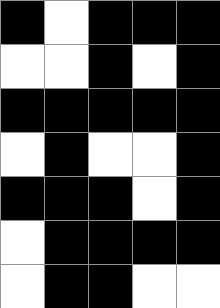[["black", "white", "black", "black", "black"], ["white", "white", "black", "white", "black"], ["black", "black", "black", "black", "black"], ["white", "black", "white", "white", "black"], ["black", "black", "black", "white", "black"], ["white", "black", "black", "black", "black"], ["white", "black", "black", "white", "white"]]